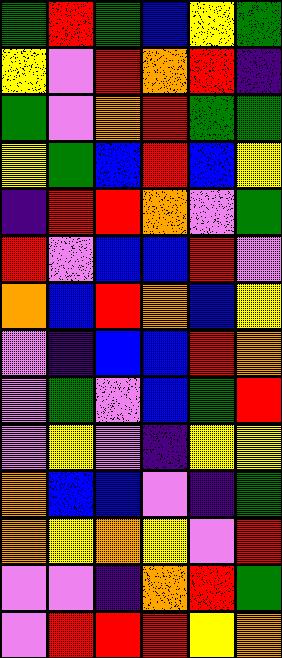[["green", "red", "green", "blue", "yellow", "green"], ["yellow", "violet", "red", "orange", "red", "indigo"], ["green", "violet", "orange", "red", "green", "green"], ["yellow", "green", "blue", "red", "blue", "yellow"], ["indigo", "red", "red", "orange", "violet", "green"], ["red", "violet", "blue", "blue", "red", "violet"], ["orange", "blue", "red", "orange", "blue", "yellow"], ["violet", "indigo", "blue", "blue", "red", "orange"], ["violet", "green", "violet", "blue", "green", "red"], ["violet", "yellow", "violet", "indigo", "yellow", "yellow"], ["orange", "blue", "blue", "violet", "indigo", "green"], ["orange", "yellow", "orange", "yellow", "violet", "red"], ["violet", "violet", "indigo", "orange", "red", "green"], ["violet", "red", "red", "red", "yellow", "orange"]]